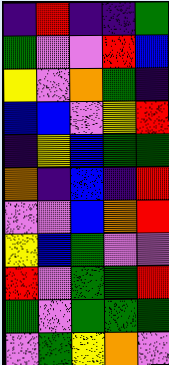[["indigo", "red", "indigo", "indigo", "green"], ["green", "violet", "violet", "red", "blue"], ["yellow", "violet", "orange", "green", "indigo"], ["blue", "blue", "violet", "yellow", "red"], ["indigo", "yellow", "blue", "green", "green"], ["orange", "indigo", "blue", "indigo", "red"], ["violet", "violet", "blue", "orange", "red"], ["yellow", "blue", "green", "violet", "violet"], ["red", "violet", "green", "green", "red"], ["green", "violet", "green", "green", "green"], ["violet", "green", "yellow", "orange", "violet"]]